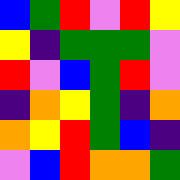[["blue", "green", "red", "violet", "red", "yellow"], ["yellow", "indigo", "green", "green", "green", "violet"], ["red", "violet", "blue", "green", "red", "violet"], ["indigo", "orange", "yellow", "green", "indigo", "orange"], ["orange", "yellow", "red", "green", "blue", "indigo"], ["violet", "blue", "red", "orange", "orange", "green"]]